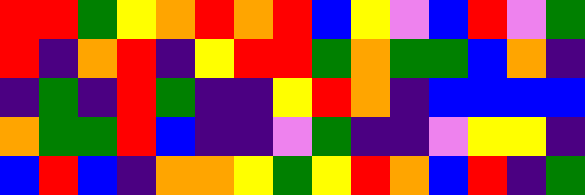[["red", "red", "green", "yellow", "orange", "red", "orange", "red", "blue", "yellow", "violet", "blue", "red", "violet", "green"], ["red", "indigo", "orange", "red", "indigo", "yellow", "red", "red", "green", "orange", "green", "green", "blue", "orange", "indigo"], ["indigo", "green", "indigo", "red", "green", "indigo", "indigo", "yellow", "red", "orange", "indigo", "blue", "blue", "blue", "blue"], ["orange", "green", "green", "red", "blue", "indigo", "indigo", "violet", "green", "indigo", "indigo", "violet", "yellow", "yellow", "indigo"], ["blue", "red", "blue", "indigo", "orange", "orange", "yellow", "green", "yellow", "red", "orange", "blue", "red", "indigo", "green"]]